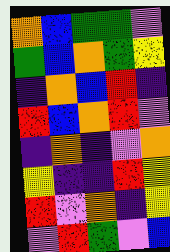[["orange", "blue", "green", "green", "violet"], ["green", "blue", "orange", "green", "yellow"], ["indigo", "orange", "blue", "red", "indigo"], ["red", "blue", "orange", "red", "violet"], ["indigo", "orange", "indigo", "violet", "orange"], ["yellow", "indigo", "indigo", "red", "yellow"], ["red", "violet", "orange", "indigo", "yellow"], ["violet", "red", "green", "violet", "blue"]]